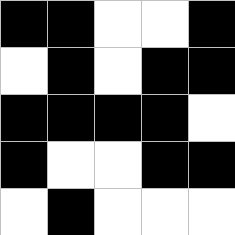[["black", "black", "white", "white", "black"], ["white", "black", "white", "black", "black"], ["black", "black", "black", "black", "white"], ["black", "white", "white", "black", "black"], ["white", "black", "white", "white", "white"]]